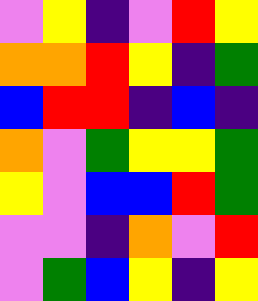[["violet", "yellow", "indigo", "violet", "red", "yellow"], ["orange", "orange", "red", "yellow", "indigo", "green"], ["blue", "red", "red", "indigo", "blue", "indigo"], ["orange", "violet", "green", "yellow", "yellow", "green"], ["yellow", "violet", "blue", "blue", "red", "green"], ["violet", "violet", "indigo", "orange", "violet", "red"], ["violet", "green", "blue", "yellow", "indigo", "yellow"]]